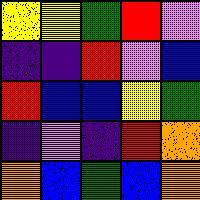[["yellow", "yellow", "green", "red", "violet"], ["indigo", "indigo", "red", "violet", "blue"], ["red", "blue", "blue", "yellow", "green"], ["indigo", "violet", "indigo", "red", "orange"], ["orange", "blue", "green", "blue", "orange"]]